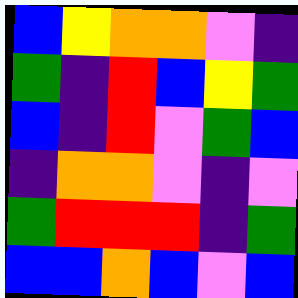[["blue", "yellow", "orange", "orange", "violet", "indigo"], ["green", "indigo", "red", "blue", "yellow", "green"], ["blue", "indigo", "red", "violet", "green", "blue"], ["indigo", "orange", "orange", "violet", "indigo", "violet"], ["green", "red", "red", "red", "indigo", "green"], ["blue", "blue", "orange", "blue", "violet", "blue"]]